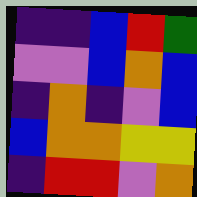[["indigo", "indigo", "blue", "red", "green"], ["violet", "violet", "blue", "orange", "blue"], ["indigo", "orange", "indigo", "violet", "blue"], ["blue", "orange", "orange", "yellow", "yellow"], ["indigo", "red", "red", "violet", "orange"]]